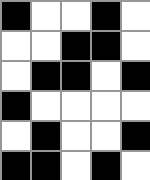[["black", "white", "white", "black", "white"], ["white", "white", "black", "black", "white"], ["white", "black", "black", "white", "black"], ["black", "white", "white", "white", "white"], ["white", "black", "white", "white", "black"], ["black", "black", "white", "black", "white"]]